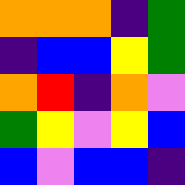[["orange", "orange", "orange", "indigo", "green"], ["indigo", "blue", "blue", "yellow", "green"], ["orange", "red", "indigo", "orange", "violet"], ["green", "yellow", "violet", "yellow", "blue"], ["blue", "violet", "blue", "blue", "indigo"]]